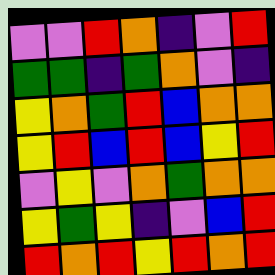[["violet", "violet", "red", "orange", "indigo", "violet", "red"], ["green", "green", "indigo", "green", "orange", "violet", "indigo"], ["yellow", "orange", "green", "red", "blue", "orange", "orange"], ["yellow", "red", "blue", "red", "blue", "yellow", "red"], ["violet", "yellow", "violet", "orange", "green", "orange", "orange"], ["yellow", "green", "yellow", "indigo", "violet", "blue", "red"], ["red", "orange", "red", "yellow", "red", "orange", "red"]]